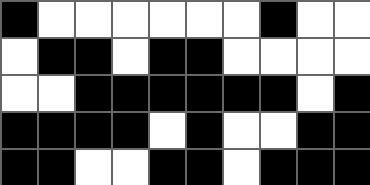[["black", "white", "white", "white", "white", "white", "white", "black", "white", "white"], ["white", "black", "black", "white", "black", "black", "white", "white", "white", "white"], ["white", "white", "black", "black", "black", "black", "black", "black", "white", "black"], ["black", "black", "black", "black", "white", "black", "white", "white", "black", "black"], ["black", "black", "white", "white", "black", "black", "white", "black", "black", "black"]]